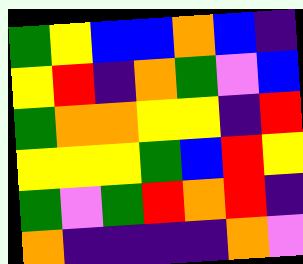[["green", "yellow", "blue", "blue", "orange", "blue", "indigo"], ["yellow", "red", "indigo", "orange", "green", "violet", "blue"], ["green", "orange", "orange", "yellow", "yellow", "indigo", "red"], ["yellow", "yellow", "yellow", "green", "blue", "red", "yellow"], ["green", "violet", "green", "red", "orange", "red", "indigo"], ["orange", "indigo", "indigo", "indigo", "indigo", "orange", "violet"]]